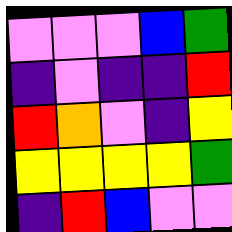[["violet", "violet", "violet", "blue", "green"], ["indigo", "violet", "indigo", "indigo", "red"], ["red", "orange", "violet", "indigo", "yellow"], ["yellow", "yellow", "yellow", "yellow", "green"], ["indigo", "red", "blue", "violet", "violet"]]